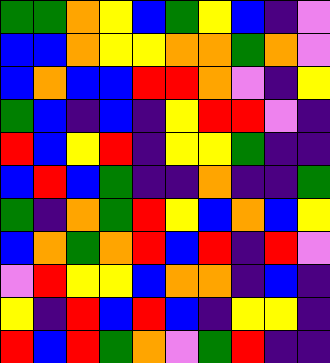[["green", "green", "orange", "yellow", "blue", "green", "yellow", "blue", "indigo", "violet"], ["blue", "blue", "orange", "yellow", "yellow", "orange", "orange", "green", "orange", "violet"], ["blue", "orange", "blue", "blue", "red", "red", "orange", "violet", "indigo", "yellow"], ["green", "blue", "indigo", "blue", "indigo", "yellow", "red", "red", "violet", "indigo"], ["red", "blue", "yellow", "red", "indigo", "yellow", "yellow", "green", "indigo", "indigo"], ["blue", "red", "blue", "green", "indigo", "indigo", "orange", "indigo", "indigo", "green"], ["green", "indigo", "orange", "green", "red", "yellow", "blue", "orange", "blue", "yellow"], ["blue", "orange", "green", "orange", "red", "blue", "red", "indigo", "red", "violet"], ["violet", "red", "yellow", "yellow", "blue", "orange", "orange", "indigo", "blue", "indigo"], ["yellow", "indigo", "red", "blue", "red", "blue", "indigo", "yellow", "yellow", "indigo"], ["red", "blue", "red", "green", "orange", "violet", "green", "red", "indigo", "indigo"]]